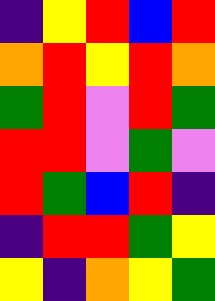[["indigo", "yellow", "red", "blue", "red"], ["orange", "red", "yellow", "red", "orange"], ["green", "red", "violet", "red", "green"], ["red", "red", "violet", "green", "violet"], ["red", "green", "blue", "red", "indigo"], ["indigo", "red", "red", "green", "yellow"], ["yellow", "indigo", "orange", "yellow", "green"]]